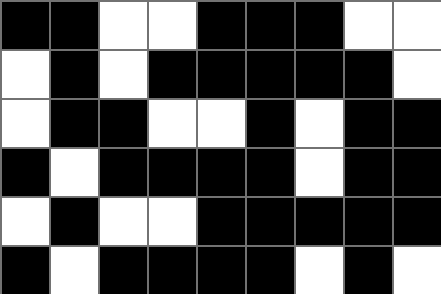[["black", "black", "white", "white", "black", "black", "black", "white", "white"], ["white", "black", "white", "black", "black", "black", "black", "black", "white"], ["white", "black", "black", "white", "white", "black", "white", "black", "black"], ["black", "white", "black", "black", "black", "black", "white", "black", "black"], ["white", "black", "white", "white", "black", "black", "black", "black", "black"], ["black", "white", "black", "black", "black", "black", "white", "black", "white"]]